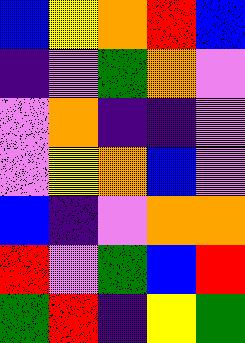[["blue", "yellow", "orange", "red", "blue"], ["indigo", "violet", "green", "orange", "violet"], ["violet", "orange", "indigo", "indigo", "violet"], ["violet", "yellow", "orange", "blue", "violet"], ["blue", "indigo", "violet", "orange", "orange"], ["red", "violet", "green", "blue", "red"], ["green", "red", "indigo", "yellow", "green"]]